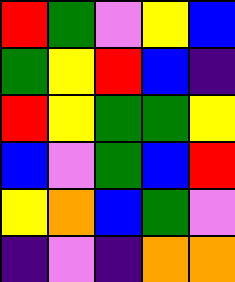[["red", "green", "violet", "yellow", "blue"], ["green", "yellow", "red", "blue", "indigo"], ["red", "yellow", "green", "green", "yellow"], ["blue", "violet", "green", "blue", "red"], ["yellow", "orange", "blue", "green", "violet"], ["indigo", "violet", "indigo", "orange", "orange"]]